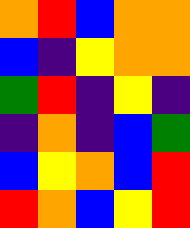[["orange", "red", "blue", "orange", "orange"], ["blue", "indigo", "yellow", "orange", "orange"], ["green", "red", "indigo", "yellow", "indigo"], ["indigo", "orange", "indigo", "blue", "green"], ["blue", "yellow", "orange", "blue", "red"], ["red", "orange", "blue", "yellow", "red"]]